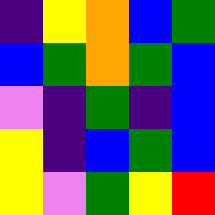[["indigo", "yellow", "orange", "blue", "green"], ["blue", "green", "orange", "green", "blue"], ["violet", "indigo", "green", "indigo", "blue"], ["yellow", "indigo", "blue", "green", "blue"], ["yellow", "violet", "green", "yellow", "red"]]